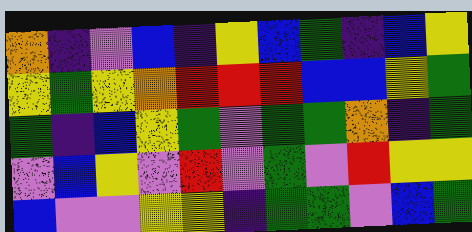[["orange", "indigo", "violet", "blue", "indigo", "yellow", "blue", "green", "indigo", "blue", "yellow"], ["yellow", "green", "yellow", "orange", "red", "red", "red", "blue", "blue", "yellow", "green"], ["green", "indigo", "blue", "yellow", "green", "violet", "green", "green", "orange", "indigo", "green"], ["violet", "blue", "yellow", "violet", "red", "violet", "green", "violet", "red", "yellow", "yellow"], ["blue", "violet", "violet", "yellow", "yellow", "indigo", "green", "green", "violet", "blue", "green"]]